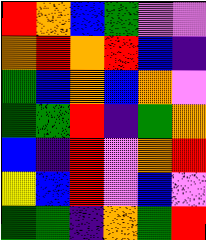[["red", "orange", "blue", "green", "violet", "violet"], ["orange", "red", "orange", "red", "blue", "indigo"], ["green", "blue", "orange", "blue", "orange", "violet"], ["green", "green", "red", "indigo", "green", "orange"], ["blue", "indigo", "red", "violet", "orange", "red"], ["yellow", "blue", "red", "violet", "blue", "violet"], ["green", "green", "indigo", "orange", "green", "red"]]